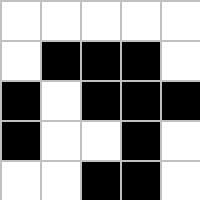[["white", "white", "white", "white", "white"], ["white", "black", "black", "black", "white"], ["black", "white", "black", "black", "black"], ["black", "white", "white", "black", "white"], ["white", "white", "black", "black", "white"]]